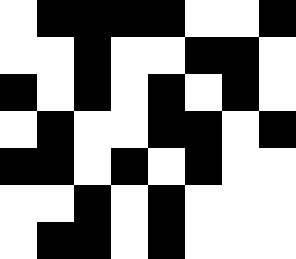[["white", "black", "black", "black", "black", "white", "white", "black"], ["white", "white", "black", "white", "white", "black", "black", "white"], ["black", "white", "black", "white", "black", "white", "black", "white"], ["white", "black", "white", "white", "black", "black", "white", "black"], ["black", "black", "white", "black", "white", "black", "white", "white"], ["white", "white", "black", "white", "black", "white", "white", "white"], ["white", "black", "black", "white", "black", "white", "white", "white"]]